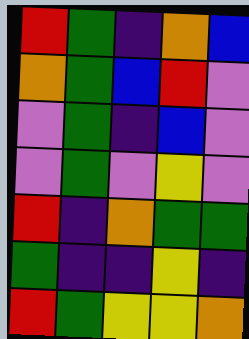[["red", "green", "indigo", "orange", "blue"], ["orange", "green", "blue", "red", "violet"], ["violet", "green", "indigo", "blue", "violet"], ["violet", "green", "violet", "yellow", "violet"], ["red", "indigo", "orange", "green", "green"], ["green", "indigo", "indigo", "yellow", "indigo"], ["red", "green", "yellow", "yellow", "orange"]]